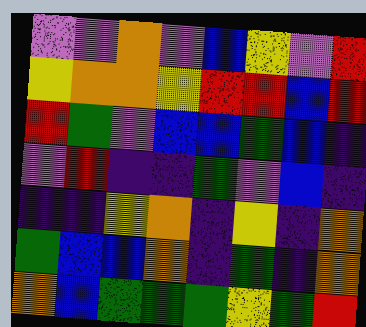[["violet", "violet", "orange", "violet", "blue", "yellow", "violet", "red"], ["yellow", "orange", "orange", "yellow", "red", "red", "blue", "red"], ["red", "green", "violet", "blue", "blue", "green", "blue", "indigo"], ["violet", "red", "indigo", "indigo", "green", "violet", "blue", "indigo"], ["indigo", "indigo", "yellow", "orange", "indigo", "yellow", "indigo", "orange"], ["green", "blue", "blue", "orange", "indigo", "green", "indigo", "orange"], ["orange", "blue", "green", "green", "green", "yellow", "green", "red"]]